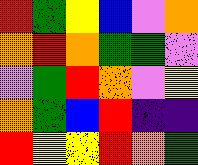[["red", "green", "yellow", "blue", "violet", "orange"], ["orange", "red", "orange", "green", "green", "violet"], ["violet", "green", "red", "orange", "violet", "yellow"], ["orange", "green", "blue", "red", "indigo", "indigo"], ["red", "yellow", "yellow", "red", "orange", "green"]]